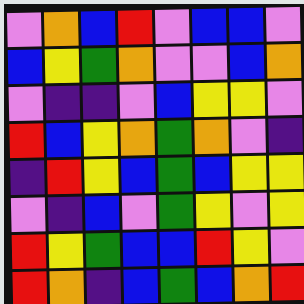[["violet", "orange", "blue", "red", "violet", "blue", "blue", "violet"], ["blue", "yellow", "green", "orange", "violet", "violet", "blue", "orange"], ["violet", "indigo", "indigo", "violet", "blue", "yellow", "yellow", "violet"], ["red", "blue", "yellow", "orange", "green", "orange", "violet", "indigo"], ["indigo", "red", "yellow", "blue", "green", "blue", "yellow", "yellow"], ["violet", "indigo", "blue", "violet", "green", "yellow", "violet", "yellow"], ["red", "yellow", "green", "blue", "blue", "red", "yellow", "violet"], ["red", "orange", "indigo", "blue", "green", "blue", "orange", "red"]]